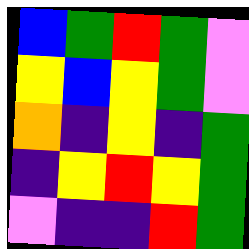[["blue", "green", "red", "green", "violet"], ["yellow", "blue", "yellow", "green", "violet"], ["orange", "indigo", "yellow", "indigo", "green"], ["indigo", "yellow", "red", "yellow", "green"], ["violet", "indigo", "indigo", "red", "green"]]